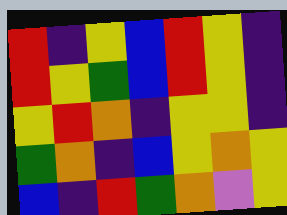[["red", "indigo", "yellow", "blue", "red", "yellow", "indigo"], ["red", "yellow", "green", "blue", "red", "yellow", "indigo"], ["yellow", "red", "orange", "indigo", "yellow", "yellow", "indigo"], ["green", "orange", "indigo", "blue", "yellow", "orange", "yellow"], ["blue", "indigo", "red", "green", "orange", "violet", "yellow"]]